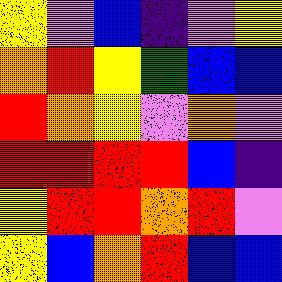[["yellow", "violet", "blue", "indigo", "violet", "yellow"], ["orange", "red", "yellow", "green", "blue", "blue"], ["red", "orange", "yellow", "violet", "orange", "violet"], ["red", "red", "red", "red", "blue", "indigo"], ["yellow", "red", "red", "orange", "red", "violet"], ["yellow", "blue", "orange", "red", "blue", "blue"]]